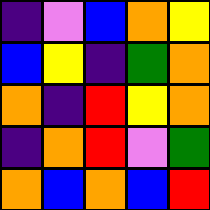[["indigo", "violet", "blue", "orange", "yellow"], ["blue", "yellow", "indigo", "green", "orange"], ["orange", "indigo", "red", "yellow", "orange"], ["indigo", "orange", "red", "violet", "green"], ["orange", "blue", "orange", "blue", "red"]]